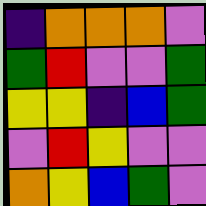[["indigo", "orange", "orange", "orange", "violet"], ["green", "red", "violet", "violet", "green"], ["yellow", "yellow", "indigo", "blue", "green"], ["violet", "red", "yellow", "violet", "violet"], ["orange", "yellow", "blue", "green", "violet"]]